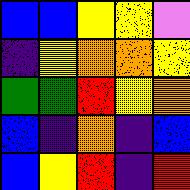[["blue", "blue", "yellow", "yellow", "violet"], ["indigo", "yellow", "orange", "orange", "yellow"], ["green", "green", "red", "yellow", "orange"], ["blue", "indigo", "orange", "indigo", "blue"], ["blue", "yellow", "red", "indigo", "red"]]